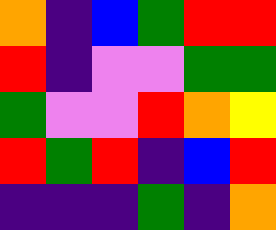[["orange", "indigo", "blue", "green", "red", "red"], ["red", "indigo", "violet", "violet", "green", "green"], ["green", "violet", "violet", "red", "orange", "yellow"], ["red", "green", "red", "indigo", "blue", "red"], ["indigo", "indigo", "indigo", "green", "indigo", "orange"]]